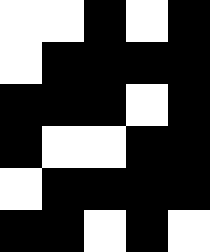[["white", "white", "black", "white", "black"], ["white", "black", "black", "black", "black"], ["black", "black", "black", "white", "black"], ["black", "white", "white", "black", "black"], ["white", "black", "black", "black", "black"], ["black", "black", "white", "black", "white"]]